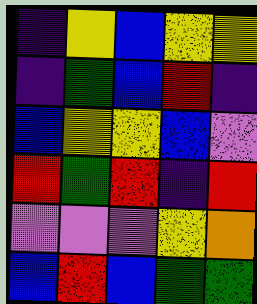[["indigo", "yellow", "blue", "yellow", "yellow"], ["indigo", "green", "blue", "red", "indigo"], ["blue", "yellow", "yellow", "blue", "violet"], ["red", "green", "red", "indigo", "red"], ["violet", "violet", "violet", "yellow", "orange"], ["blue", "red", "blue", "green", "green"]]